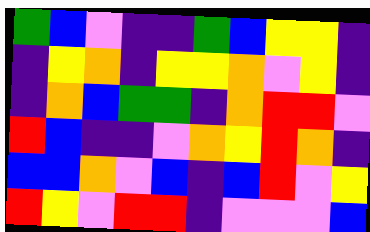[["green", "blue", "violet", "indigo", "indigo", "green", "blue", "yellow", "yellow", "indigo"], ["indigo", "yellow", "orange", "indigo", "yellow", "yellow", "orange", "violet", "yellow", "indigo"], ["indigo", "orange", "blue", "green", "green", "indigo", "orange", "red", "red", "violet"], ["red", "blue", "indigo", "indigo", "violet", "orange", "yellow", "red", "orange", "indigo"], ["blue", "blue", "orange", "violet", "blue", "indigo", "blue", "red", "violet", "yellow"], ["red", "yellow", "violet", "red", "red", "indigo", "violet", "violet", "violet", "blue"]]